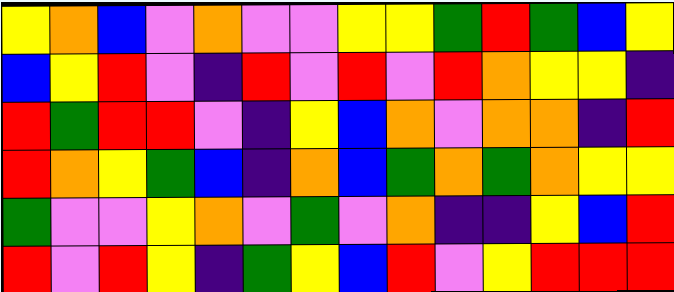[["yellow", "orange", "blue", "violet", "orange", "violet", "violet", "yellow", "yellow", "green", "red", "green", "blue", "yellow"], ["blue", "yellow", "red", "violet", "indigo", "red", "violet", "red", "violet", "red", "orange", "yellow", "yellow", "indigo"], ["red", "green", "red", "red", "violet", "indigo", "yellow", "blue", "orange", "violet", "orange", "orange", "indigo", "red"], ["red", "orange", "yellow", "green", "blue", "indigo", "orange", "blue", "green", "orange", "green", "orange", "yellow", "yellow"], ["green", "violet", "violet", "yellow", "orange", "violet", "green", "violet", "orange", "indigo", "indigo", "yellow", "blue", "red"], ["red", "violet", "red", "yellow", "indigo", "green", "yellow", "blue", "red", "violet", "yellow", "red", "red", "red"]]